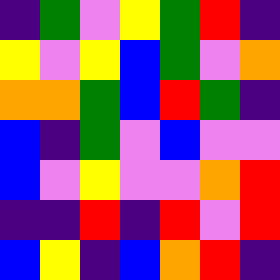[["indigo", "green", "violet", "yellow", "green", "red", "indigo"], ["yellow", "violet", "yellow", "blue", "green", "violet", "orange"], ["orange", "orange", "green", "blue", "red", "green", "indigo"], ["blue", "indigo", "green", "violet", "blue", "violet", "violet"], ["blue", "violet", "yellow", "violet", "violet", "orange", "red"], ["indigo", "indigo", "red", "indigo", "red", "violet", "red"], ["blue", "yellow", "indigo", "blue", "orange", "red", "indigo"]]